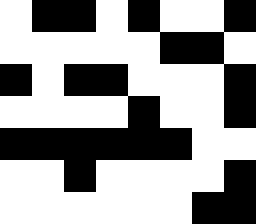[["white", "black", "black", "white", "black", "white", "white", "black"], ["white", "white", "white", "white", "white", "black", "black", "white"], ["black", "white", "black", "black", "white", "white", "white", "black"], ["white", "white", "white", "white", "black", "white", "white", "black"], ["black", "black", "black", "black", "black", "black", "white", "white"], ["white", "white", "black", "white", "white", "white", "white", "black"], ["white", "white", "white", "white", "white", "white", "black", "black"]]